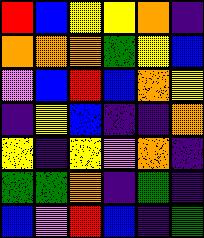[["red", "blue", "yellow", "yellow", "orange", "indigo"], ["orange", "orange", "orange", "green", "yellow", "blue"], ["violet", "blue", "red", "blue", "orange", "yellow"], ["indigo", "yellow", "blue", "indigo", "indigo", "orange"], ["yellow", "indigo", "yellow", "violet", "orange", "indigo"], ["green", "green", "orange", "indigo", "green", "indigo"], ["blue", "violet", "red", "blue", "indigo", "green"]]